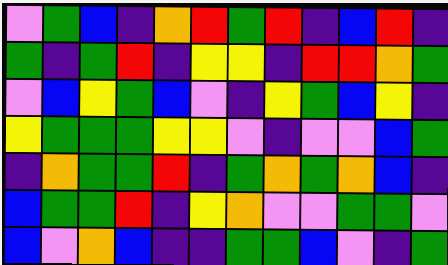[["violet", "green", "blue", "indigo", "orange", "red", "green", "red", "indigo", "blue", "red", "indigo"], ["green", "indigo", "green", "red", "indigo", "yellow", "yellow", "indigo", "red", "red", "orange", "green"], ["violet", "blue", "yellow", "green", "blue", "violet", "indigo", "yellow", "green", "blue", "yellow", "indigo"], ["yellow", "green", "green", "green", "yellow", "yellow", "violet", "indigo", "violet", "violet", "blue", "green"], ["indigo", "orange", "green", "green", "red", "indigo", "green", "orange", "green", "orange", "blue", "indigo"], ["blue", "green", "green", "red", "indigo", "yellow", "orange", "violet", "violet", "green", "green", "violet"], ["blue", "violet", "orange", "blue", "indigo", "indigo", "green", "green", "blue", "violet", "indigo", "green"]]